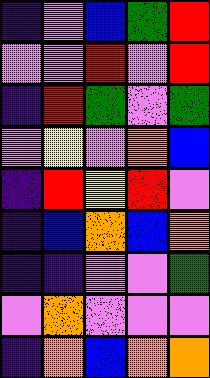[["indigo", "violet", "blue", "green", "red"], ["violet", "violet", "red", "violet", "red"], ["indigo", "red", "green", "violet", "green"], ["violet", "yellow", "violet", "orange", "blue"], ["indigo", "red", "yellow", "red", "violet"], ["indigo", "blue", "orange", "blue", "orange"], ["indigo", "indigo", "violet", "violet", "green"], ["violet", "orange", "violet", "violet", "violet"], ["indigo", "orange", "blue", "orange", "orange"]]